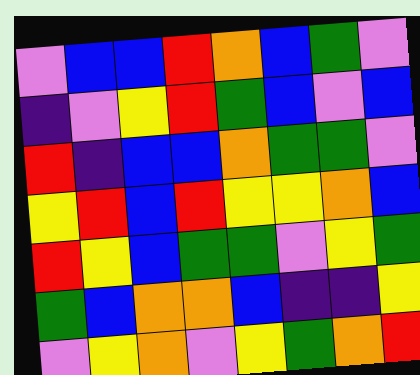[["violet", "blue", "blue", "red", "orange", "blue", "green", "violet"], ["indigo", "violet", "yellow", "red", "green", "blue", "violet", "blue"], ["red", "indigo", "blue", "blue", "orange", "green", "green", "violet"], ["yellow", "red", "blue", "red", "yellow", "yellow", "orange", "blue"], ["red", "yellow", "blue", "green", "green", "violet", "yellow", "green"], ["green", "blue", "orange", "orange", "blue", "indigo", "indigo", "yellow"], ["violet", "yellow", "orange", "violet", "yellow", "green", "orange", "red"]]